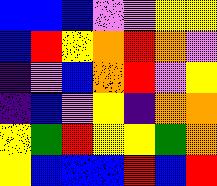[["blue", "blue", "blue", "violet", "violet", "yellow", "yellow"], ["blue", "red", "yellow", "orange", "red", "orange", "violet"], ["indigo", "violet", "blue", "orange", "red", "violet", "yellow"], ["indigo", "blue", "violet", "yellow", "indigo", "orange", "orange"], ["yellow", "green", "red", "yellow", "yellow", "green", "orange"], ["yellow", "blue", "blue", "blue", "red", "blue", "red"]]